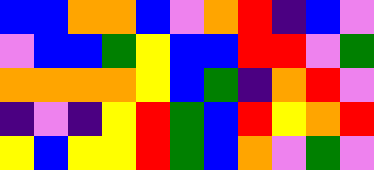[["blue", "blue", "orange", "orange", "blue", "violet", "orange", "red", "indigo", "blue", "violet"], ["violet", "blue", "blue", "green", "yellow", "blue", "blue", "red", "red", "violet", "green"], ["orange", "orange", "orange", "orange", "yellow", "blue", "green", "indigo", "orange", "red", "violet"], ["indigo", "violet", "indigo", "yellow", "red", "green", "blue", "red", "yellow", "orange", "red"], ["yellow", "blue", "yellow", "yellow", "red", "green", "blue", "orange", "violet", "green", "violet"]]